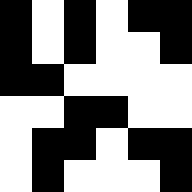[["black", "white", "black", "white", "black", "black"], ["black", "white", "black", "white", "white", "black"], ["black", "black", "white", "white", "white", "white"], ["white", "white", "black", "black", "white", "white"], ["white", "black", "black", "white", "black", "black"], ["white", "black", "white", "white", "white", "black"]]